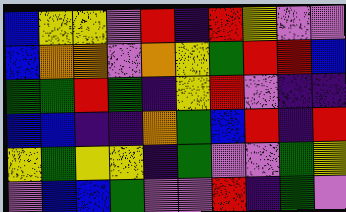[["blue", "yellow", "yellow", "violet", "red", "indigo", "red", "yellow", "violet", "violet"], ["blue", "orange", "orange", "violet", "orange", "yellow", "green", "red", "red", "blue"], ["green", "green", "red", "green", "indigo", "yellow", "red", "violet", "indigo", "indigo"], ["blue", "blue", "indigo", "indigo", "orange", "green", "blue", "red", "indigo", "red"], ["yellow", "green", "yellow", "yellow", "indigo", "green", "violet", "violet", "green", "yellow"], ["violet", "blue", "blue", "green", "violet", "violet", "red", "indigo", "green", "violet"]]